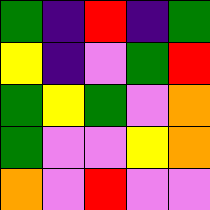[["green", "indigo", "red", "indigo", "green"], ["yellow", "indigo", "violet", "green", "red"], ["green", "yellow", "green", "violet", "orange"], ["green", "violet", "violet", "yellow", "orange"], ["orange", "violet", "red", "violet", "violet"]]